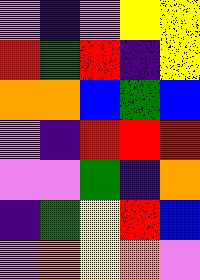[["violet", "indigo", "violet", "yellow", "yellow"], ["red", "green", "red", "indigo", "yellow"], ["orange", "orange", "blue", "green", "blue"], ["violet", "indigo", "red", "red", "red"], ["violet", "violet", "green", "indigo", "orange"], ["indigo", "green", "yellow", "red", "blue"], ["violet", "orange", "yellow", "orange", "violet"]]